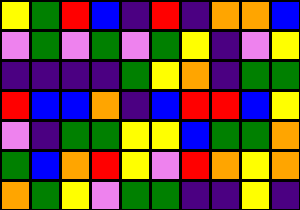[["yellow", "green", "red", "blue", "indigo", "red", "indigo", "orange", "orange", "blue"], ["violet", "green", "violet", "green", "violet", "green", "yellow", "indigo", "violet", "yellow"], ["indigo", "indigo", "indigo", "indigo", "green", "yellow", "orange", "indigo", "green", "green"], ["red", "blue", "blue", "orange", "indigo", "blue", "red", "red", "blue", "yellow"], ["violet", "indigo", "green", "green", "yellow", "yellow", "blue", "green", "green", "orange"], ["green", "blue", "orange", "red", "yellow", "violet", "red", "orange", "yellow", "orange"], ["orange", "green", "yellow", "violet", "green", "green", "indigo", "indigo", "yellow", "indigo"]]